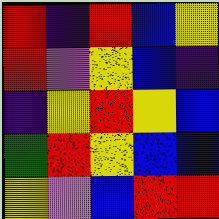[["red", "indigo", "red", "blue", "yellow"], ["red", "violet", "yellow", "blue", "indigo"], ["indigo", "yellow", "red", "yellow", "blue"], ["green", "red", "yellow", "blue", "blue"], ["yellow", "violet", "blue", "red", "red"]]